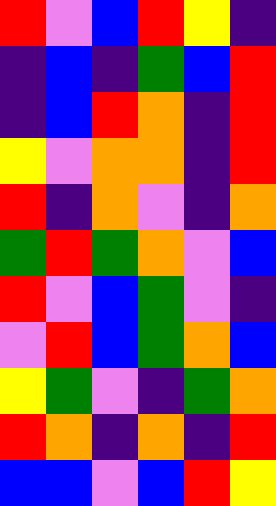[["red", "violet", "blue", "red", "yellow", "indigo"], ["indigo", "blue", "indigo", "green", "blue", "red"], ["indigo", "blue", "red", "orange", "indigo", "red"], ["yellow", "violet", "orange", "orange", "indigo", "red"], ["red", "indigo", "orange", "violet", "indigo", "orange"], ["green", "red", "green", "orange", "violet", "blue"], ["red", "violet", "blue", "green", "violet", "indigo"], ["violet", "red", "blue", "green", "orange", "blue"], ["yellow", "green", "violet", "indigo", "green", "orange"], ["red", "orange", "indigo", "orange", "indigo", "red"], ["blue", "blue", "violet", "blue", "red", "yellow"]]